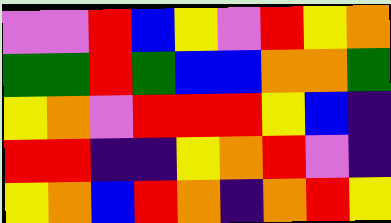[["violet", "violet", "red", "blue", "yellow", "violet", "red", "yellow", "orange"], ["green", "green", "red", "green", "blue", "blue", "orange", "orange", "green"], ["yellow", "orange", "violet", "red", "red", "red", "yellow", "blue", "indigo"], ["red", "red", "indigo", "indigo", "yellow", "orange", "red", "violet", "indigo"], ["yellow", "orange", "blue", "red", "orange", "indigo", "orange", "red", "yellow"]]